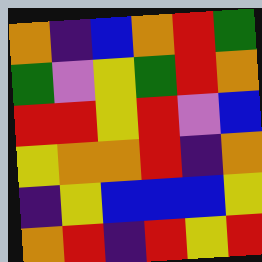[["orange", "indigo", "blue", "orange", "red", "green"], ["green", "violet", "yellow", "green", "red", "orange"], ["red", "red", "yellow", "red", "violet", "blue"], ["yellow", "orange", "orange", "red", "indigo", "orange"], ["indigo", "yellow", "blue", "blue", "blue", "yellow"], ["orange", "red", "indigo", "red", "yellow", "red"]]